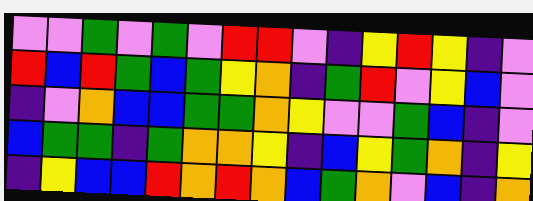[["violet", "violet", "green", "violet", "green", "violet", "red", "red", "violet", "indigo", "yellow", "red", "yellow", "indigo", "violet"], ["red", "blue", "red", "green", "blue", "green", "yellow", "orange", "indigo", "green", "red", "violet", "yellow", "blue", "violet"], ["indigo", "violet", "orange", "blue", "blue", "green", "green", "orange", "yellow", "violet", "violet", "green", "blue", "indigo", "violet"], ["blue", "green", "green", "indigo", "green", "orange", "orange", "yellow", "indigo", "blue", "yellow", "green", "orange", "indigo", "yellow"], ["indigo", "yellow", "blue", "blue", "red", "orange", "red", "orange", "blue", "green", "orange", "violet", "blue", "indigo", "orange"]]